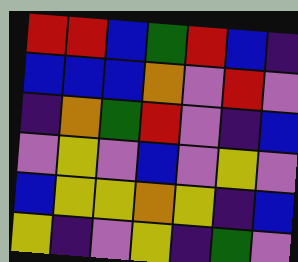[["red", "red", "blue", "green", "red", "blue", "indigo"], ["blue", "blue", "blue", "orange", "violet", "red", "violet"], ["indigo", "orange", "green", "red", "violet", "indigo", "blue"], ["violet", "yellow", "violet", "blue", "violet", "yellow", "violet"], ["blue", "yellow", "yellow", "orange", "yellow", "indigo", "blue"], ["yellow", "indigo", "violet", "yellow", "indigo", "green", "violet"]]